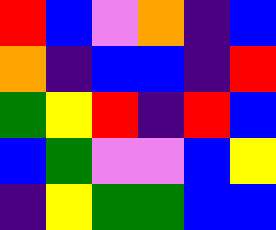[["red", "blue", "violet", "orange", "indigo", "blue"], ["orange", "indigo", "blue", "blue", "indigo", "red"], ["green", "yellow", "red", "indigo", "red", "blue"], ["blue", "green", "violet", "violet", "blue", "yellow"], ["indigo", "yellow", "green", "green", "blue", "blue"]]